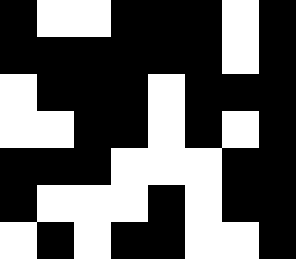[["black", "white", "white", "black", "black", "black", "white", "black"], ["black", "black", "black", "black", "black", "black", "white", "black"], ["white", "black", "black", "black", "white", "black", "black", "black"], ["white", "white", "black", "black", "white", "black", "white", "black"], ["black", "black", "black", "white", "white", "white", "black", "black"], ["black", "white", "white", "white", "black", "white", "black", "black"], ["white", "black", "white", "black", "black", "white", "white", "black"]]